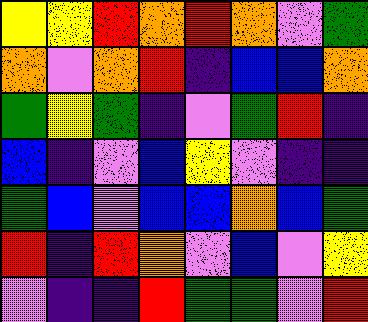[["yellow", "yellow", "red", "orange", "red", "orange", "violet", "green"], ["orange", "violet", "orange", "red", "indigo", "blue", "blue", "orange"], ["green", "yellow", "green", "indigo", "violet", "green", "red", "indigo"], ["blue", "indigo", "violet", "blue", "yellow", "violet", "indigo", "indigo"], ["green", "blue", "violet", "blue", "blue", "orange", "blue", "green"], ["red", "indigo", "red", "orange", "violet", "blue", "violet", "yellow"], ["violet", "indigo", "indigo", "red", "green", "green", "violet", "red"]]